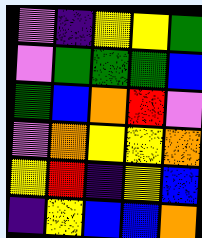[["violet", "indigo", "yellow", "yellow", "green"], ["violet", "green", "green", "green", "blue"], ["green", "blue", "orange", "red", "violet"], ["violet", "orange", "yellow", "yellow", "orange"], ["yellow", "red", "indigo", "yellow", "blue"], ["indigo", "yellow", "blue", "blue", "orange"]]